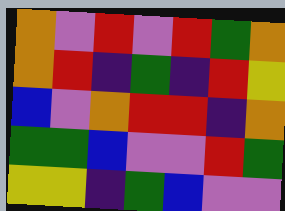[["orange", "violet", "red", "violet", "red", "green", "orange"], ["orange", "red", "indigo", "green", "indigo", "red", "yellow"], ["blue", "violet", "orange", "red", "red", "indigo", "orange"], ["green", "green", "blue", "violet", "violet", "red", "green"], ["yellow", "yellow", "indigo", "green", "blue", "violet", "violet"]]